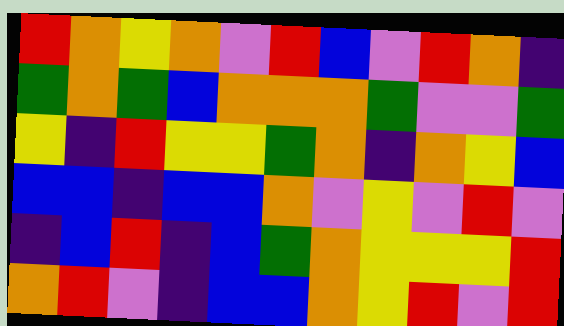[["red", "orange", "yellow", "orange", "violet", "red", "blue", "violet", "red", "orange", "indigo"], ["green", "orange", "green", "blue", "orange", "orange", "orange", "green", "violet", "violet", "green"], ["yellow", "indigo", "red", "yellow", "yellow", "green", "orange", "indigo", "orange", "yellow", "blue"], ["blue", "blue", "indigo", "blue", "blue", "orange", "violet", "yellow", "violet", "red", "violet"], ["indigo", "blue", "red", "indigo", "blue", "green", "orange", "yellow", "yellow", "yellow", "red"], ["orange", "red", "violet", "indigo", "blue", "blue", "orange", "yellow", "red", "violet", "red"]]